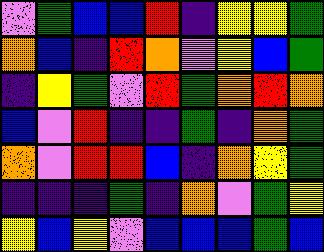[["violet", "green", "blue", "blue", "red", "indigo", "yellow", "yellow", "green"], ["orange", "blue", "indigo", "red", "orange", "violet", "yellow", "blue", "green"], ["indigo", "yellow", "green", "violet", "red", "green", "orange", "red", "orange"], ["blue", "violet", "red", "indigo", "indigo", "green", "indigo", "orange", "green"], ["orange", "violet", "red", "red", "blue", "indigo", "orange", "yellow", "green"], ["indigo", "indigo", "indigo", "green", "indigo", "orange", "violet", "green", "yellow"], ["yellow", "blue", "yellow", "violet", "blue", "blue", "blue", "green", "blue"]]